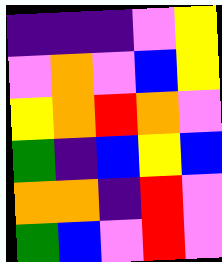[["indigo", "indigo", "indigo", "violet", "yellow"], ["violet", "orange", "violet", "blue", "yellow"], ["yellow", "orange", "red", "orange", "violet"], ["green", "indigo", "blue", "yellow", "blue"], ["orange", "orange", "indigo", "red", "violet"], ["green", "blue", "violet", "red", "violet"]]